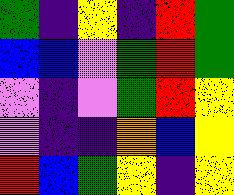[["green", "indigo", "yellow", "indigo", "red", "green"], ["blue", "blue", "violet", "green", "red", "green"], ["violet", "indigo", "violet", "green", "red", "yellow"], ["violet", "indigo", "indigo", "orange", "blue", "yellow"], ["red", "blue", "green", "yellow", "indigo", "yellow"]]